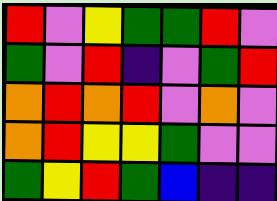[["red", "violet", "yellow", "green", "green", "red", "violet"], ["green", "violet", "red", "indigo", "violet", "green", "red"], ["orange", "red", "orange", "red", "violet", "orange", "violet"], ["orange", "red", "yellow", "yellow", "green", "violet", "violet"], ["green", "yellow", "red", "green", "blue", "indigo", "indigo"]]